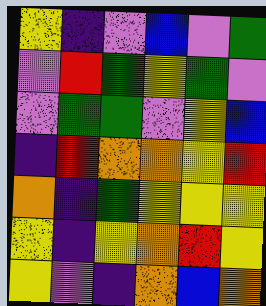[["yellow", "indigo", "violet", "blue", "violet", "green"], ["violet", "red", "green", "yellow", "green", "violet"], ["violet", "green", "green", "violet", "yellow", "blue"], ["indigo", "red", "orange", "orange", "yellow", "red"], ["orange", "indigo", "green", "yellow", "yellow", "yellow"], ["yellow", "indigo", "yellow", "orange", "red", "yellow"], ["yellow", "violet", "indigo", "orange", "blue", "orange"]]